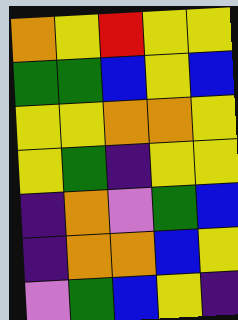[["orange", "yellow", "red", "yellow", "yellow"], ["green", "green", "blue", "yellow", "blue"], ["yellow", "yellow", "orange", "orange", "yellow"], ["yellow", "green", "indigo", "yellow", "yellow"], ["indigo", "orange", "violet", "green", "blue"], ["indigo", "orange", "orange", "blue", "yellow"], ["violet", "green", "blue", "yellow", "indigo"]]